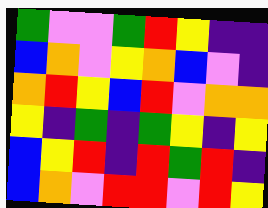[["green", "violet", "violet", "green", "red", "yellow", "indigo", "indigo"], ["blue", "orange", "violet", "yellow", "orange", "blue", "violet", "indigo"], ["orange", "red", "yellow", "blue", "red", "violet", "orange", "orange"], ["yellow", "indigo", "green", "indigo", "green", "yellow", "indigo", "yellow"], ["blue", "yellow", "red", "indigo", "red", "green", "red", "indigo"], ["blue", "orange", "violet", "red", "red", "violet", "red", "yellow"]]